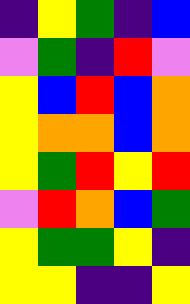[["indigo", "yellow", "green", "indigo", "blue"], ["violet", "green", "indigo", "red", "violet"], ["yellow", "blue", "red", "blue", "orange"], ["yellow", "orange", "orange", "blue", "orange"], ["yellow", "green", "red", "yellow", "red"], ["violet", "red", "orange", "blue", "green"], ["yellow", "green", "green", "yellow", "indigo"], ["yellow", "yellow", "indigo", "indigo", "yellow"]]